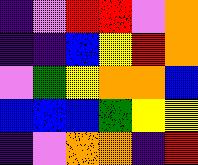[["indigo", "violet", "red", "red", "violet", "orange"], ["indigo", "indigo", "blue", "yellow", "red", "orange"], ["violet", "green", "yellow", "orange", "orange", "blue"], ["blue", "blue", "blue", "green", "yellow", "yellow"], ["indigo", "violet", "orange", "orange", "indigo", "red"]]